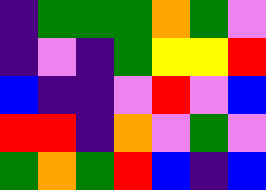[["indigo", "green", "green", "green", "orange", "green", "violet"], ["indigo", "violet", "indigo", "green", "yellow", "yellow", "red"], ["blue", "indigo", "indigo", "violet", "red", "violet", "blue"], ["red", "red", "indigo", "orange", "violet", "green", "violet"], ["green", "orange", "green", "red", "blue", "indigo", "blue"]]